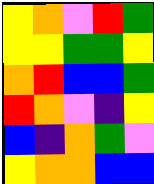[["yellow", "orange", "violet", "red", "green"], ["yellow", "yellow", "green", "green", "yellow"], ["orange", "red", "blue", "blue", "green"], ["red", "orange", "violet", "indigo", "yellow"], ["blue", "indigo", "orange", "green", "violet"], ["yellow", "orange", "orange", "blue", "blue"]]